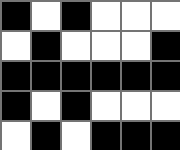[["black", "white", "black", "white", "white", "white"], ["white", "black", "white", "white", "white", "black"], ["black", "black", "black", "black", "black", "black"], ["black", "white", "black", "white", "white", "white"], ["white", "black", "white", "black", "black", "black"]]